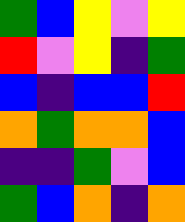[["green", "blue", "yellow", "violet", "yellow"], ["red", "violet", "yellow", "indigo", "green"], ["blue", "indigo", "blue", "blue", "red"], ["orange", "green", "orange", "orange", "blue"], ["indigo", "indigo", "green", "violet", "blue"], ["green", "blue", "orange", "indigo", "orange"]]